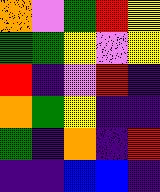[["orange", "violet", "green", "red", "yellow"], ["green", "green", "yellow", "violet", "yellow"], ["red", "indigo", "violet", "red", "indigo"], ["orange", "green", "yellow", "indigo", "indigo"], ["green", "indigo", "orange", "indigo", "red"], ["indigo", "indigo", "blue", "blue", "indigo"]]